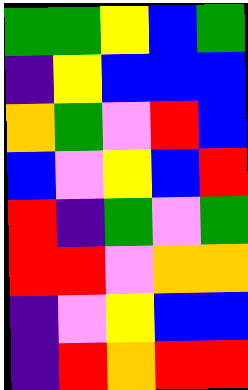[["green", "green", "yellow", "blue", "green"], ["indigo", "yellow", "blue", "blue", "blue"], ["orange", "green", "violet", "red", "blue"], ["blue", "violet", "yellow", "blue", "red"], ["red", "indigo", "green", "violet", "green"], ["red", "red", "violet", "orange", "orange"], ["indigo", "violet", "yellow", "blue", "blue"], ["indigo", "red", "orange", "red", "red"]]